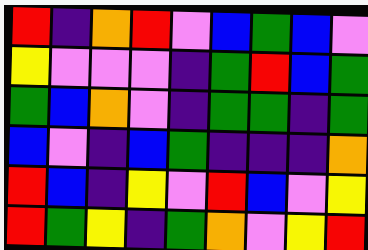[["red", "indigo", "orange", "red", "violet", "blue", "green", "blue", "violet"], ["yellow", "violet", "violet", "violet", "indigo", "green", "red", "blue", "green"], ["green", "blue", "orange", "violet", "indigo", "green", "green", "indigo", "green"], ["blue", "violet", "indigo", "blue", "green", "indigo", "indigo", "indigo", "orange"], ["red", "blue", "indigo", "yellow", "violet", "red", "blue", "violet", "yellow"], ["red", "green", "yellow", "indigo", "green", "orange", "violet", "yellow", "red"]]